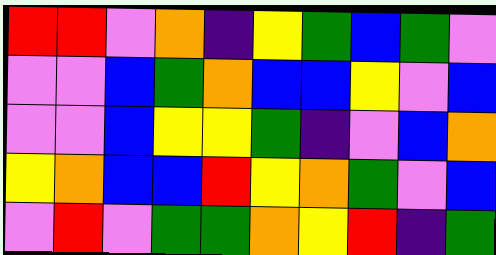[["red", "red", "violet", "orange", "indigo", "yellow", "green", "blue", "green", "violet"], ["violet", "violet", "blue", "green", "orange", "blue", "blue", "yellow", "violet", "blue"], ["violet", "violet", "blue", "yellow", "yellow", "green", "indigo", "violet", "blue", "orange"], ["yellow", "orange", "blue", "blue", "red", "yellow", "orange", "green", "violet", "blue"], ["violet", "red", "violet", "green", "green", "orange", "yellow", "red", "indigo", "green"]]